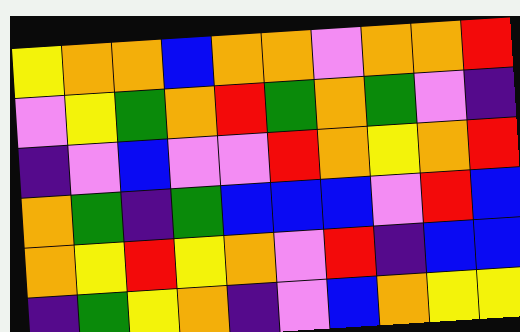[["yellow", "orange", "orange", "blue", "orange", "orange", "violet", "orange", "orange", "red"], ["violet", "yellow", "green", "orange", "red", "green", "orange", "green", "violet", "indigo"], ["indigo", "violet", "blue", "violet", "violet", "red", "orange", "yellow", "orange", "red"], ["orange", "green", "indigo", "green", "blue", "blue", "blue", "violet", "red", "blue"], ["orange", "yellow", "red", "yellow", "orange", "violet", "red", "indigo", "blue", "blue"], ["indigo", "green", "yellow", "orange", "indigo", "violet", "blue", "orange", "yellow", "yellow"]]